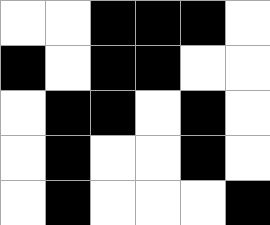[["white", "white", "black", "black", "black", "white"], ["black", "white", "black", "black", "white", "white"], ["white", "black", "black", "white", "black", "white"], ["white", "black", "white", "white", "black", "white"], ["white", "black", "white", "white", "white", "black"]]